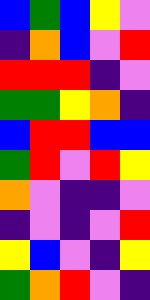[["blue", "green", "blue", "yellow", "violet"], ["indigo", "orange", "blue", "violet", "red"], ["red", "red", "red", "indigo", "violet"], ["green", "green", "yellow", "orange", "indigo"], ["blue", "red", "red", "blue", "blue"], ["green", "red", "violet", "red", "yellow"], ["orange", "violet", "indigo", "indigo", "violet"], ["indigo", "violet", "indigo", "violet", "red"], ["yellow", "blue", "violet", "indigo", "yellow"], ["green", "orange", "red", "violet", "indigo"]]